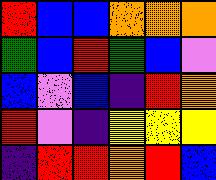[["red", "blue", "blue", "orange", "orange", "orange"], ["green", "blue", "red", "green", "blue", "violet"], ["blue", "violet", "blue", "indigo", "red", "orange"], ["red", "violet", "indigo", "yellow", "yellow", "yellow"], ["indigo", "red", "red", "orange", "red", "blue"]]